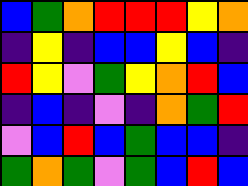[["blue", "green", "orange", "red", "red", "red", "yellow", "orange"], ["indigo", "yellow", "indigo", "blue", "blue", "yellow", "blue", "indigo"], ["red", "yellow", "violet", "green", "yellow", "orange", "red", "blue"], ["indigo", "blue", "indigo", "violet", "indigo", "orange", "green", "red"], ["violet", "blue", "red", "blue", "green", "blue", "blue", "indigo"], ["green", "orange", "green", "violet", "green", "blue", "red", "blue"]]